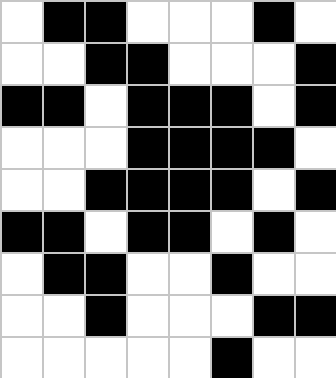[["white", "black", "black", "white", "white", "white", "black", "white"], ["white", "white", "black", "black", "white", "white", "white", "black"], ["black", "black", "white", "black", "black", "black", "white", "black"], ["white", "white", "white", "black", "black", "black", "black", "white"], ["white", "white", "black", "black", "black", "black", "white", "black"], ["black", "black", "white", "black", "black", "white", "black", "white"], ["white", "black", "black", "white", "white", "black", "white", "white"], ["white", "white", "black", "white", "white", "white", "black", "black"], ["white", "white", "white", "white", "white", "black", "white", "white"]]